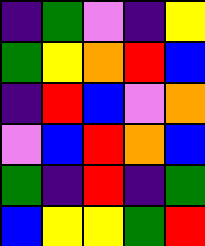[["indigo", "green", "violet", "indigo", "yellow"], ["green", "yellow", "orange", "red", "blue"], ["indigo", "red", "blue", "violet", "orange"], ["violet", "blue", "red", "orange", "blue"], ["green", "indigo", "red", "indigo", "green"], ["blue", "yellow", "yellow", "green", "red"]]